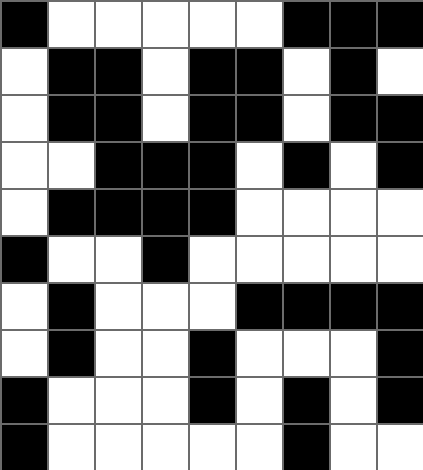[["black", "white", "white", "white", "white", "white", "black", "black", "black"], ["white", "black", "black", "white", "black", "black", "white", "black", "white"], ["white", "black", "black", "white", "black", "black", "white", "black", "black"], ["white", "white", "black", "black", "black", "white", "black", "white", "black"], ["white", "black", "black", "black", "black", "white", "white", "white", "white"], ["black", "white", "white", "black", "white", "white", "white", "white", "white"], ["white", "black", "white", "white", "white", "black", "black", "black", "black"], ["white", "black", "white", "white", "black", "white", "white", "white", "black"], ["black", "white", "white", "white", "black", "white", "black", "white", "black"], ["black", "white", "white", "white", "white", "white", "black", "white", "white"]]